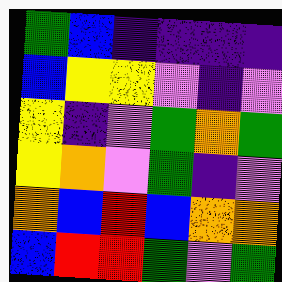[["green", "blue", "indigo", "indigo", "indigo", "indigo"], ["blue", "yellow", "yellow", "violet", "indigo", "violet"], ["yellow", "indigo", "violet", "green", "orange", "green"], ["yellow", "orange", "violet", "green", "indigo", "violet"], ["orange", "blue", "red", "blue", "orange", "orange"], ["blue", "red", "red", "green", "violet", "green"]]